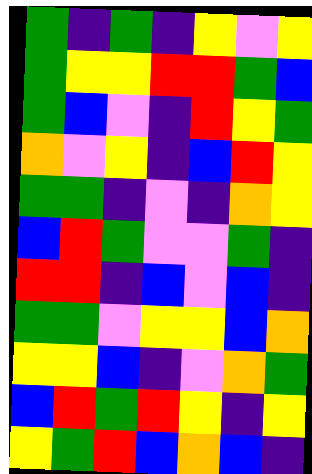[["green", "indigo", "green", "indigo", "yellow", "violet", "yellow"], ["green", "yellow", "yellow", "red", "red", "green", "blue"], ["green", "blue", "violet", "indigo", "red", "yellow", "green"], ["orange", "violet", "yellow", "indigo", "blue", "red", "yellow"], ["green", "green", "indigo", "violet", "indigo", "orange", "yellow"], ["blue", "red", "green", "violet", "violet", "green", "indigo"], ["red", "red", "indigo", "blue", "violet", "blue", "indigo"], ["green", "green", "violet", "yellow", "yellow", "blue", "orange"], ["yellow", "yellow", "blue", "indigo", "violet", "orange", "green"], ["blue", "red", "green", "red", "yellow", "indigo", "yellow"], ["yellow", "green", "red", "blue", "orange", "blue", "indigo"]]